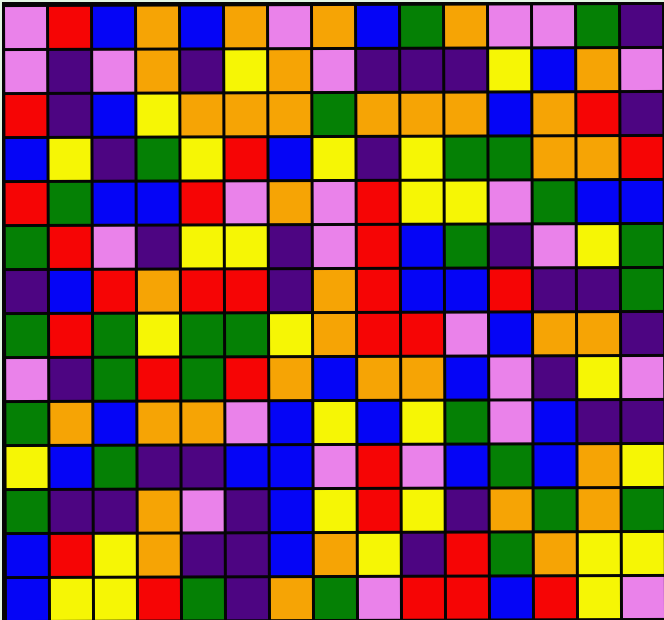[["violet", "red", "blue", "orange", "blue", "orange", "violet", "orange", "blue", "green", "orange", "violet", "violet", "green", "indigo"], ["violet", "indigo", "violet", "orange", "indigo", "yellow", "orange", "violet", "indigo", "indigo", "indigo", "yellow", "blue", "orange", "violet"], ["red", "indigo", "blue", "yellow", "orange", "orange", "orange", "green", "orange", "orange", "orange", "blue", "orange", "red", "indigo"], ["blue", "yellow", "indigo", "green", "yellow", "red", "blue", "yellow", "indigo", "yellow", "green", "green", "orange", "orange", "red"], ["red", "green", "blue", "blue", "red", "violet", "orange", "violet", "red", "yellow", "yellow", "violet", "green", "blue", "blue"], ["green", "red", "violet", "indigo", "yellow", "yellow", "indigo", "violet", "red", "blue", "green", "indigo", "violet", "yellow", "green"], ["indigo", "blue", "red", "orange", "red", "red", "indigo", "orange", "red", "blue", "blue", "red", "indigo", "indigo", "green"], ["green", "red", "green", "yellow", "green", "green", "yellow", "orange", "red", "red", "violet", "blue", "orange", "orange", "indigo"], ["violet", "indigo", "green", "red", "green", "red", "orange", "blue", "orange", "orange", "blue", "violet", "indigo", "yellow", "violet"], ["green", "orange", "blue", "orange", "orange", "violet", "blue", "yellow", "blue", "yellow", "green", "violet", "blue", "indigo", "indigo"], ["yellow", "blue", "green", "indigo", "indigo", "blue", "blue", "violet", "red", "violet", "blue", "green", "blue", "orange", "yellow"], ["green", "indigo", "indigo", "orange", "violet", "indigo", "blue", "yellow", "red", "yellow", "indigo", "orange", "green", "orange", "green"], ["blue", "red", "yellow", "orange", "indigo", "indigo", "blue", "orange", "yellow", "indigo", "red", "green", "orange", "yellow", "yellow"], ["blue", "yellow", "yellow", "red", "green", "indigo", "orange", "green", "violet", "red", "red", "blue", "red", "yellow", "violet"]]